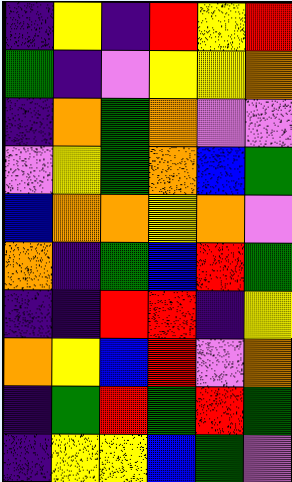[["indigo", "yellow", "indigo", "red", "yellow", "red"], ["green", "indigo", "violet", "yellow", "yellow", "orange"], ["indigo", "orange", "green", "orange", "violet", "violet"], ["violet", "yellow", "green", "orange", "blue", "green"], ["blue", "orange", "orange", "yellow", "orange", "violet"], ["orange", "indigo", "green", "blue", "red", "green"], ["indigo", "indigo", "red", "red", "indigo", "yellow"], ["orange", "yellow", "blue", "red", "violet", "orange"], ["indigo", "green", "red", "green", "red", "green"], ["indigo", "yellow", "yellow", "blue", "green", "violet"]]